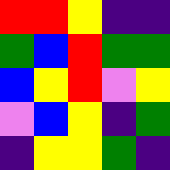[["red", "red", "yellow", "indigo", "indigo"], ["green", "blue", "red", "green", "green"], ["blue", "yellow", "red", "violet", "yellow"], ["violet", "blue", "yellow", "indigo", "green"], ["indigo", "yellow", "yellow", "green", "indigo"]]